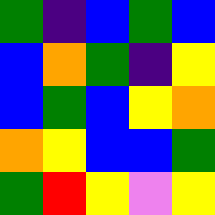[["green", "indigo", "blue", "green", "blue"], ["blue", "orange", "green", "indigo", "yellow"], ["blue", "green", "blue", "yellow", "orange"], ["orange", "yellow", "blue", "blue", "green"], ["green", "red", "yellow", "violet", "yellow"]]